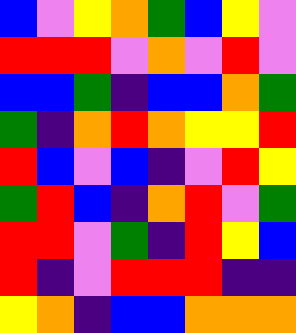[["blue", "violet", "yellow", "orange", "green", "blue", "yellow", "violet"], ["red", "red", "red", "violet", "orange", "violet", "red", "violet"], ["blue", "blue", "green", "indigo", "blue", "blue", "orange", "green"], ["green", "indigo", "orange", "red", "orange", "yellow", "yellow", "red"], ["red", "blue", "violet", "blue", "indigo", "violet", "red", "yellow"], ["green", "red", "blue", "indigo", "orange", "red", "violet", "green"], ["red", "red", "violet", "green", "indigo", "red", "yellow", "blue"], ["red", "indigo", "violet", "red", "red", "red", "indigo", "indigo"], ["yellow", "orange", "indigo", "blue", "blue", "orange", "orange", "orange"]]